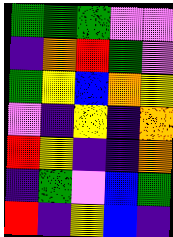[["green", "green", "green", "violet", "violet"], ["indigo", "orange", "red", "green", "violet"], ["green", "yellow", "blue", "orange", "yellow"], ["violet", "indigo", "yellow", "indigo", "orange"], ["red", "yellow", "indigo", "indigo", "orange"], ["indigo", "green", "violet", "blue", "green"], ["red", "indigo", "yellow", "blue", "indigo"]]